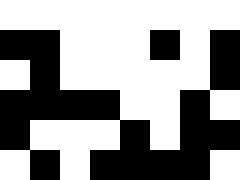[["white", "white", "white", "white", "white", "white", "white", "white"], ["black", "black", "white", "white", "white", "black", "white", "black"], ["white", "black", "white", "white", "white", "white", "white", "black"], ["black", "black", "black", "black", "white", "white", "black", "white"], ["black", "white", "white", "white", "black", "white", "black", "black"], ["white", "black", "white", "black", "black", "black", "black", "white"]]